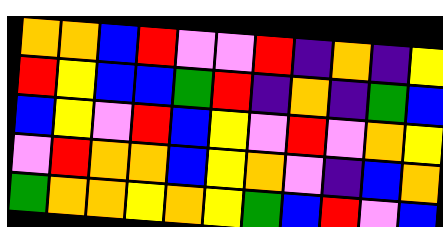[["orange", "orange", "blue", "red", "violet", "violet", "red", "indigo", "orange", "indigo", "yellow"], ["red", "yellow", "blue", "blue", "green", "red", "indigo", "orange", "indigo", "green", "blue"], ["blue", "yellow", "violet", "red", "blue", "yellow", "violet", "red", "violet", "orange", "yellow"], ["violet", "red", "orange", "orange", "blue", "yellow", "orange", "violet", "indigo", "blue", "orange"], ["green", "orange", "orange", "yellow", "orange", "yellow", "green", "blue", "red", "violet", "blue"]]